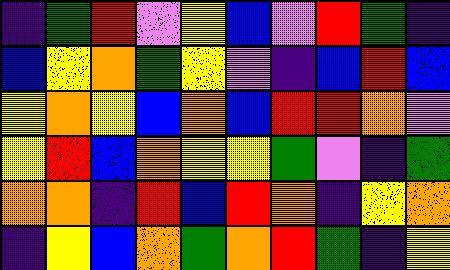[["indigo", "green", "red", "violet", "yellow", "blue", "violet", "red", "green", "indigo"], ["blue", "yellow", "orange", "green", "yellow", "violet", "indigo", "blue", "red", "blue"], ["yellow", "orange", "yellow", "blue", "orange", "blue", "red", "red", "orange", "violet"], ["yellow", "red", "blue", "orange", "yellow", "yellow", "green", "violet", "indigo", "green"], ["orange", "orange", "indigo", "red", "blue", "red", "orange", "indigo", "yellow", "orange"], ["indigo", "yellow", "blue", "orange", "green", "orange", "red", "green", "indigo", "yellow"]]